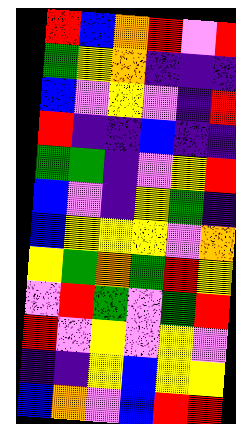[["red", "blue", "orange", "red", "violet", "red"], ["green", "yellow", "orange", "indigo", "indigo", "indigo"], ["blue", "violet", "yellow", "violet", "indigo", "red"], ["red", "indigo", "indigo", "blue", "indigo", "indigo"], ["green", "green", "indigo", "violet", "yellow", "red"], ["blue", "violet", "indigo", "yellow", "green", "indigo"], ["blue", "yellow", "yellow", "yellow", "violet", "orange"], ["yellow", "green", "orange", "green", "red", "yellow"], ["violet", "red", "green", "violet", "green", "red"], ["red", "violet", "yellow", "violet", "yellow", "violet"], ["indigo", "indigo", "yellow", "blue", "yellow", "yellow"], ["blue", "orange", "violet", "blue", "red", "red"]]